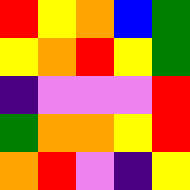[["red", "yellow", "orange", "blue", "green"], ["yellow", "orange", "red", "yellow", "green"], ["indigo", "violet", "violet", "violet", "red"], ["green", "orange", "orange", "yellow", "red"], ["orange", "red", "violet", "indigo", "yellow"]]